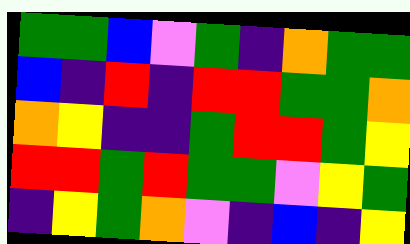[["green", "green", "blue", "violet", "green", "indigo", "orange", "green", "green"], ["blue", "indigo", "red", "indigo", "red", "red", "green", "green", "orange"], ["orange", "yellow", "indigo", "indigo", "green", "red", "red", "green", "yellow"], ["red", "red", "green", "red", "green", "green", "violet", "yellow", "green"], ["indigo", "yellow", "green", "orange", "violet", "indigo", "blue", "indigo", "yellow"]]